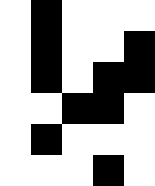[["white", "black", "white", "white", "white"], ["white", "black", "white", "white", "black"], ["white", "black", "white", "black", "black"], ["white", "white", "black", "black", "white"], ["white", "black", "white", "white", "white"], ["white", "white", "white", "black", "white"]]